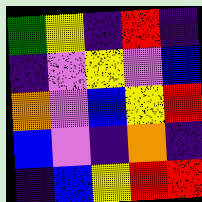[["green", "yellow", "indigo", "red", "indigo"], ["indigo", "violet", "yellow", "violet", "blue"], ["orange", "violet", "blue", "yellow", "red"], ["blue", "violet", "indigo", "orange", "indigo"], ["indigo", "blue", "yellow", "red", "red"]]